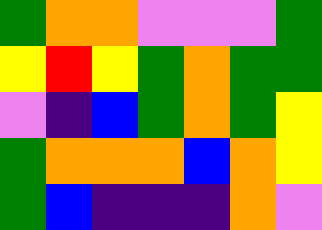[["green", "orange", "orange", "violet", "violet", "violet", "green"], ["yellow", "red", "yellow", "green", "orange", "green", "green"], ["violet", "indigo", "blue", "green", "orange", "green", "yellow"], ["green", "orange", "orange", "orange", "blue", "orange", "yellow"], ["green", "blue", "indigo", "indigo", "indigo", "orange", "violet"]]